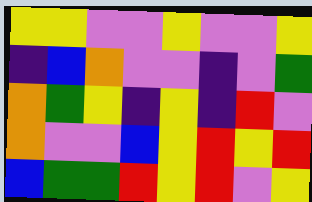[["yellow", "yellow", "violet", "violet", "yellow", "violet", "violet", "yellow"], ["indigo", "blue", "orange", "violet", "violet", "indigo", "violet", "green"], ["orange", "green", "yellow", "indigo", "yellow", "indigo", "red", "violet"], ["orange", "violet", "violet", "blue", "yellow", "red", "yellow", "red"], ["blue", "green", "green", "red", "yellow", "red", "violet", "yellow"]]